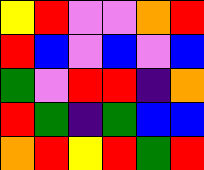[["yellow", "red", "violet", "violet", "orange", "red"], ["red", "blue", "violet", "blue", "violet", "blue"], ["green", "violet", "red", "red", "indigo", "orange"], ["red", "green", "indigo", "green", "blue", "blue"], ["orange", "red", "yellow", "red", "green", "red"]]